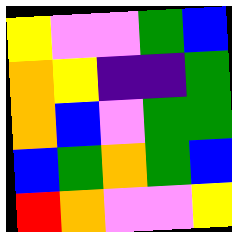[["yellow", "violet", "violet", "green", "blue"], ["orange", "yellow", "indigo", "indigo", "green"], ["orange", "blue", "violet", "green", "green"], ["blue", "green", "orange", "green", "blue"], ["red", "orange", "violet", "violet", "yellow"]]